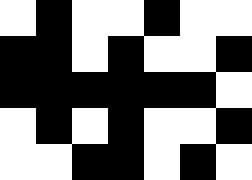[["white", "black", "white", "white", "black", "white", "white"], ["black", "black", "white", "black", "white", "white", "black"], ["black", "black", "black", "black", "black", "black", "white"], ["white", "black", "white", "black", "white", "white", "black"], ["white", "white", "black", "black", "white", "black", "white"]]